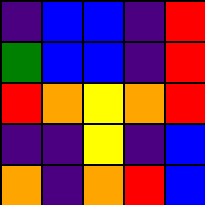[["indigo", "blue", "blue", "indigo", "red"], ["green", "blue", "blue", "indigo", "red"], ["red", "orange", "yellow", "orange", "red"], ["indigo", "indigo", "yellow", "indigo", "blue"], ["orange", "indigo", "orange", "red", "blue"]]